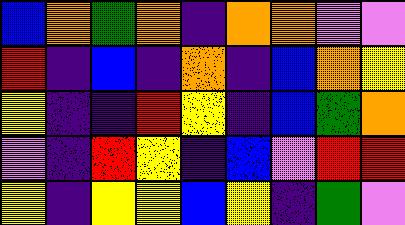[["blue", "orange", "green", "orange", "indigo", "orange", "orange", "violet", "violet"], ["red", "indigo", "blue", "indigo", "orange", "indigo", "blue", "orange", "yellow"], ["yellow", "indigo", "indigo", "red", "yellow", "indigo", "blue", "green", "orange"], ["violet", "indigo", "red", "yellow", "indigo", "blue", "violet", "red", "red"], ["yellow", "indigo", "yellow", "yellow", "blue", "yellow", "indigo", "green", "violet"]]